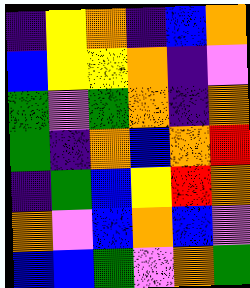[["indigo", "yellow", "orange", "indigo", "blue", "orange"], ["blue", "yellow", "yellow", "orange", "indigo", "violet"], ["green", "violet", "green", "orange", "indigo", "orange"], ["green", "indigo", "orange", "blue", "orange", "red"], ["indigo", "green", "blue", "yellow", "red", "orange"], ["orange", "violet", "blue", "orange", "blue", "violet"], ["blue", "blue", "green", "violet", "orange", "green"]]